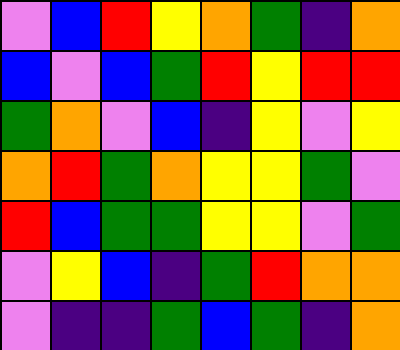[["violet", "blue", "red", "yellow", "orange", "green", "indigo", "orange"], ["blue", "violet", "blue", "green", "red", "yellow", "red", "red"], ["green", "orange", "violet", "blue", "indigo", "yellow", "violet", "yellow"], ["orange", "red", "green", "orange", "yellow", "yellow", "green", "violet"], ["red", "blue", "green", "green", "yellow", "yellow", "violet", "green"], ["violet", "yellow", "blue", "indigo", "green", "red", "orange", "orange"], ["violet", "indigo", "indigo", "green", "blue", "green", "indigo", "orange"]]